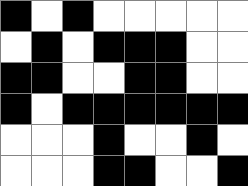[["black", "white", "black", "white", "white", "white", "white", "white"], ["white", "black", "white", "black", "black", "black", "white", "white"], ["black", "black", "white", "white", "black", "black", "white", "white"], ["black", "white", "black", "black", "black", "black", "black", "black"], ["white", "white", "white", "black", "white", "white", "black", "white"], ["white", "white", "white", "black", "black", "white", "white", "black"]]